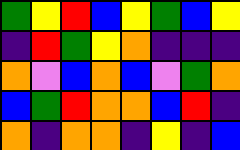[["green", "yellow", "red", "blue", "yellow", "green", "blue", "yellow"], ["indigo", "red", "green", "yellow", "orange", "indigo", "indigo", "indigo"], ["orange", "violet", "blue", "orange", "blue", "violet", "green", "orange"], ["blue", "green", "red", "orange", "orange", "blue", "red", "indigo"], ["orange", "indigo", "orange", "orange", "indigo", "yellow", "indigo", "blue"]]